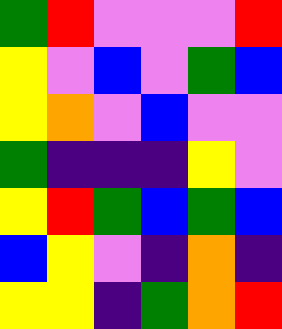[["green", "red", "violet", "violet", "violet", "red"], ["yellow", "violet", "blue", "violet", "green", "blue"], ["yellow", "orange", "violet", "blue", "violet", "violet"], ["green", "indigo", "indigo", "indigo", "yellow", "violet"], ["yellow", "red", "green", "blue", "green", "blue"], ["blue", "yellow", "violet", "indigo", "orange", "indigo"], ["yellow", "yellow", "indigo", "green", "orange", "red"]]